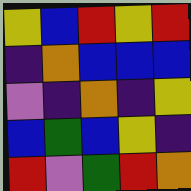[["yellow", "blue", "red", "yellow", "red"], ["indigo", "orange", "blue", "blue", "blue"], ["violet", "indigo", "orange", "indigo", "yellow"], ["blue", "green", "blue", "yellow", "indigo"], ["red", "violet", "green", "red", "orange"]]